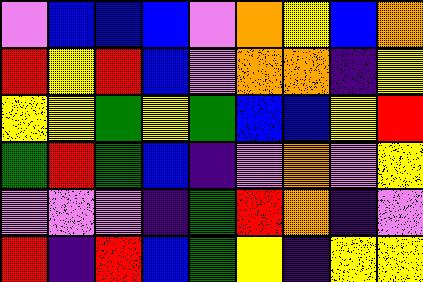[["violet", "blue", "blue", "blue", "violet", "orange", "yellow", "blue", "orange"], ["red", "yellow", "red", "blue", "violet", "orange", "orange", "indigo", "yellow"], ["yellow", "yellow", "green", "yellow", "green", "blue", "blue", "yellow", "red"], ["green", "red", "green", "blue", "indigo", "violet", "orange", "violet", "yellow"], ["violet", "violet", "violet", "indigo", "green", "red", "orange", "indigo", "violet"], ["red", "indigo", "red", "blue", "green", "yellow", "indigo", "yellow", "yellow"]]